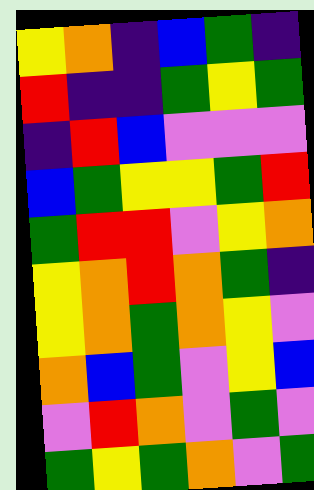[["yellow", "orange", "indigo", "blue", "green", "indigo"], ["red", "indigo", "indigo", "green", "yellow", "green"], ["indigo", "red", "blue", "violet", "violet", "violet"], ["blue", "green", "yellow", "yellow", "green", "red"], ["green", "red", "red", "violet", "yellow", "orange"], ["yellow", "orange", "red", "orange", "green", "indigo"], ["yellow", "orange", "green", "orange", "yellow", "violet"], ["orange", "blue", "green", "violet", "yellow", "blue"], ["violet", "red", "orange", "violet", "green", "violet"], ["green", "yellow", "green", "orange", "violet", "green"]]